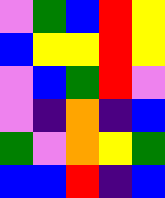[["violet", "green", "blue", "red", "yellow"], ["blue", "yellow", "yellow", "red", "yellow"], ["violet", "blue", "green", "red", "violet"], ["violet", "indigo", "orange", "indigo", "blue"], ["green", "violet", "orange", "yellow", "green"], ["blue", "blue", "red", "indigo", "blue"]]